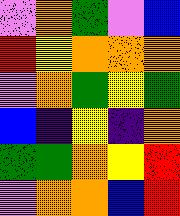[["violet", "orange", "green", "violet", "blue"], ["red", "yellow", "orange", "orange", "orange"], ["violet", "orange", "green", "yellow", "green"], ["blue", "indigo", "yellow", "indigo", "orange"], ["green", "green", "orange", "yellow", "red"], ["violet", "orange", "orange", "blue", "red"]]